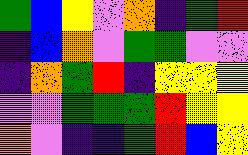[["green", "blue", "yellow", "violet", "orange", "indigo", "green", "red"], ["indigo", "blue", "orange", "violet", "green", "green", "violet", "violet"], ["indigo", "orange", "green", "red", "indigo", "yellow", "yellow", "yellow"], ["violet", "violet", "green", "green", "green", "red", "yellow", "yellow"], ["orange", "violet", "indigo", "indigo", "green", "red", "blue", "yellow"]]